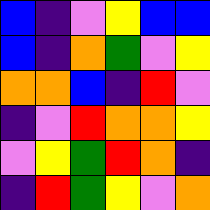[["blue", "indigo", "violet", "yellow", "blue", "blue"], ["blue", "indigo", "orange", "green", "violet", "yellow"], ["orange", "orange", "blue", "indigo", "red", "violet"], ["indigo", "violet", "red", "orange", "orange", "yellow"], ["violet", "yellow", "green", "red", "orange", "indigo"], ["indigo", "red", "green", "yellow", "violet", "orange"]]